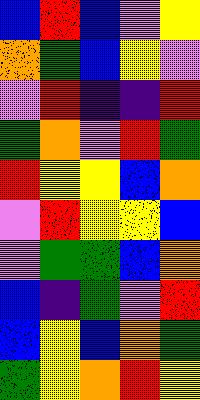[["blue", "red", "blue", "violet", "yellow"], ["orange", "green", "blue", "yellow", "violet"], ["violet", "red", "indigo", "indigo", "red"], ["green", "orange", "violet", "red", "green"], ["red", "yellow", "yellow", "blue", "orange"], ["violet", "red", "yellow", "yellow", "blue"], ["violet", "green", "green", "blue", "orange"], ["blue", "indigo", "green", "violet", "red"], ["blue", "yellow", "blue", "orange", "green"], ["green", "yellow", "orange", "red", "yellow"]]